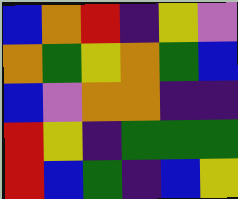[["blue", "orange", "red", "indigo", "yellow", "violet"], ["orange", "green", "yellow", "orange", "green", "blue"], ["blue", "violet", "orange", "orange", "indigo", "indigo"], ["red", "yellow", "indigo", "green", "green", "green"], ["red", "blue", "green", "indigo", "blue", "yellow"]]